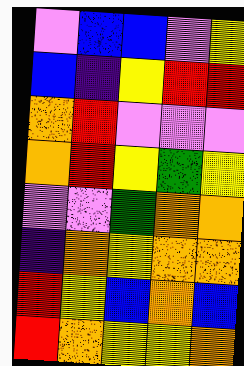[["violet", "blue", "blue", "violet", "yellow"], ["blue", "indigo", "yellow", "red", "red"], ["orange", "red", "violet", "violet", "violet"], ["orange", "red", "yellow", "green", "yellow"], ["violet", "violet", "green", "orange", "orange"], ["indigo", "orange", "yellow", "orange", "orange"], ["red", "yellow", "blue", "orange", "blue"], ["red", "orange", "yellow", "yellow", "orange"]]